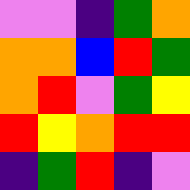[["violet", "violet", "indigo", "green", "orange"], ["orange", "orange", "blue", "red", "green"], ["orange", "red", "violet", "green", "yellow"], ["red", "yellow", "orange", "red", "red"], ["indigo", "green", "red", "indigo", "violet"]]